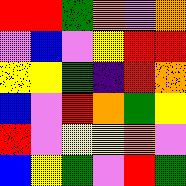[["red", "red", "green", "orange", "violet", "orange"], ["violet", "blue", "violet", "yellow", "red", "red"], ["yellow", "yellow", "green", "indigo", "red", "orange"], ["blue", "violet", "red", "orange", "green", "yellow"], ["red", "violet", "yellow", "yellow", "orange", "violet"], ["blue", "yellow", "green", "violet", "red", "green"]]